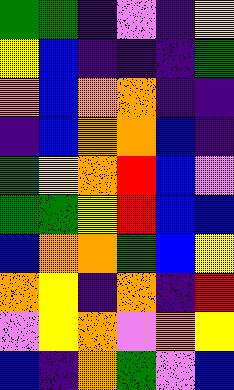[["green", "green", "indigo", "violet", "indigo", "yellow"], ["yellow", "blue", "indigo", "indigo", "indigo", "green"], ["orange", "blue", "orange", "orange", "indigo", "indigo"], ["indigo", "blue", "orange", "orange", "blue", "indigo"], ["green", "yellow", "orange", "red", "blue", "violet"], ["green", "green", "yellow", "red", "blue", "blue"], ["blue", "orange", "orange", "green", "blue", "yellow"], ["orange", "yellow", "indigo", "orange", "indigo", "red"], ["violet", "yellow", "orange", "violet", "orange", "yellow"], ["blue", "indigo", "orange", "green", "violet", "blue"]]